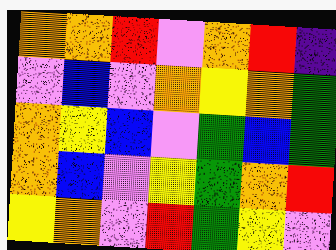[["orange", "orange", "red", "violet", "orange", "red", "indigo"], ["violet", "blue", "violet", "orange", "yellow", "orange", "green"], ["orange", "yellow", "blue", "violet", "green", "blue", "green"], ["orange", "blue", "violet", "yellow", "green", "orange", "red"], ["yellow", "orange", "violet", "red", "green", "yellow", "violet"]]